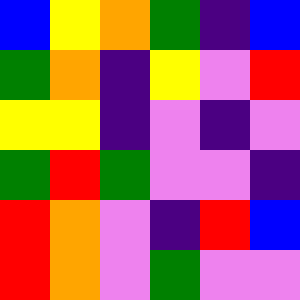[["blue", "yellow", "orange", "green", "indigo", "blue"], ["green", "orange", "indigo", "yellow", "violet", "red"], ["yellow", "yellow", "indigo", "violet", "indigo", "violet"], ["green", "red", "green", "violet", "violet", "indigo"], ["red", "orange", "violet", "indigo", "red", "blue"], ["red", "orange", "violet", "green", "violet", "violet"]]